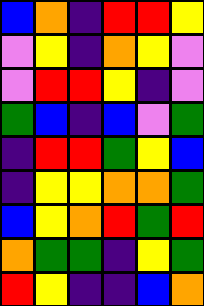[["blue", "orange", "indigo", "red", "red", "yellow"], ["violet", "yellow", "indigo", "orange", "yellow", "violet"], ["violet", "red", "red", "yellow", "indigo", "violet"], ["green", "blue", "indigo", "blue", "violet", "green"], ["indigo", "red", "red", "green", "yellow", "blue"], ["indigo", "yellow", "yellow", "orange", "orange", "green"], ["blue", "yellow", "orange", "red", "green", "red"], ["orange", "green", "green", "indigo", "yellow", "green"], ["red", "yellow", "indigo", "indigo", "blue", "orange"]]